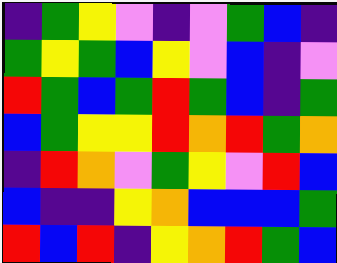[["indigo", "green", "yellow", "violet", "indigo", "violet", "green", "blue", "indigo"], ["green", "yellow", "green", "blue", "yellow", "violet", "blue", "indigo", "violet"], ["red", "green", "blue", "green", "red", "green", "blue", "indigo", "green"], ["blue", "green", "yellow", "yellow", "red", "orange", "red", "green", "orange"], ["indigo", "red", "orange", "violet", "green", "yellow", "violet", "red", "blue"], ["blue", "indigo", "indigo", "yellow", "orange", "blue", "blue", "blue", "green"], ["red", "blue", "red", "indigo", "yellow", "orange", "red", "green", "blue"]]